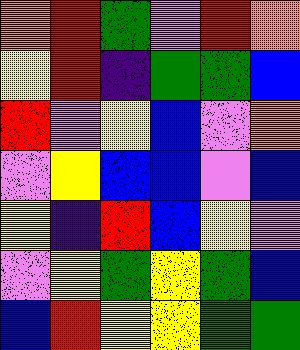[["orange", "red", "green", "violet", "red", "orange"], ["yellow", "red", "indigo", "green", "green", "blue"], ["red", "violet", "yellow", "blue", "violet", "orange"], ["violet", "yellow", "blue", "blue", "violet", "blue"], ["yellow", "indigo", "red", "blue", "yellow", "violet"], ["violet", "yellow", "green", "yellow", "green", "blue"], ["blue", "red", "yellow", "yellow", "green", "green"]]